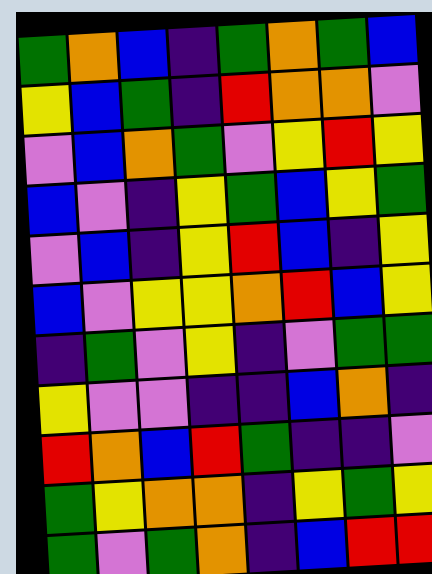[["green", "orange", "blue", "indigo", "green", "orange", "green", "blue"], ["yellow", "blue", "green", "indigo", "red", "orange", "orange", "violet"], ["violet", "blue", "orange", "green", "violet", "yellow", "red", "yellow"], ["blue", "violet", "indigo", "yellow", "green", "blue", "yellow", "green"], ["violet", "blue", "indigo", "yellow", "red", "blue", "indigo", "yellow"], ["blue", "violet", "yellow", "yellow", "orange", "red", "blue", "yellow"], ["indigo", "green", "violet", "yellow", "indigo", "violet", "green", "green"], ["yellow", "violet", "violet", "indigo", "indigo", "blue", "orange", "indigo"], ["red", "orange", "blue", "red", "green", "indigo", "indigo", "violet"], ["green", "yellow", "orange", "orange", "indigo", "yellow", "green", "yellow"], ["green", "violet", "green", "orange", "indigo", "blue", "red", "red"]]